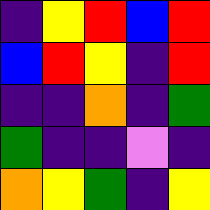[["indigo", "yellow", "red", "blue", "red"], ["blue", "red", "yellow", "indigo", "red"], ["indigo", "indigo", "orange", "indigo", "green"], ["green", "indigo", "indigo", "violet", "indigo"], ["orange", "yellow", "green", "indigo", "yellow"]]